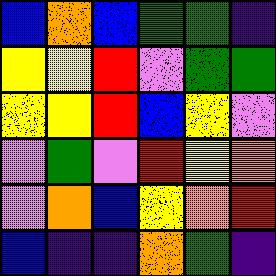[["blue", "orange", "blue", "green", "green", "indigo"], ["yellow", "yellow", "red", "violet", "green", "green"], ["yellow", "yellow", "red", "blue", "yellow", "violet"], ["violet", "green", "violet", "red", "yellow", "orange"], ["violet", "orange", "blue", "yellow", "orange", "red"], ["blue", "indigo", "indigo", "orange", "green", "indigo"]]